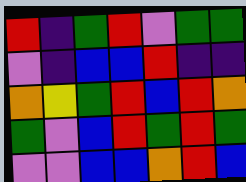[["red", "indigo", "green", "red", "violet", "green", "green"], ["violet", "indigo", "blue", "blue", "red", "indigo", "indigo"], ["orange", "yellow", "green", "red", "blue", "red", "orange"], ["green", "violet", "blue", "red", "green", "red", "green"], ["violet", "violet", "blue", "blue", "orange", "red", "blue"]]